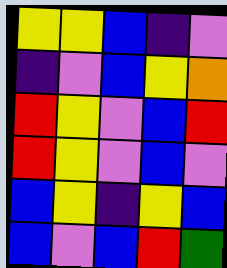[["yellow", "yellow", "blue", "indigo", "violet"], ["indigo", "violet", "blue", "yellow", "orange"], ["red", "yellow", "violet", "blue", "red"], ["red", "yellow", "violet", "blue", "violet"], ["blue", "yellow", "indigo", "yellow", "blue"], ["blue", "violet", "blue", "red", "green"]]